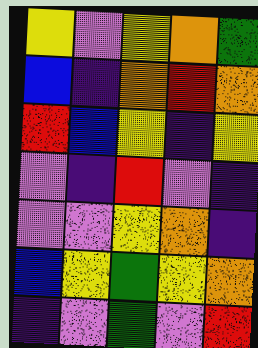[["yellow", "violet", "yellow", "orange", "green"], ["blue", "indigo", "orange", "red", "orange"], ["red", "blue", "yellow", "indigo", "yellow"], ["violet", "indigo", "red", "violet", "indigo"], ["violet", "violet", "yellow", "orange", "indigo"], ["blue", "yellow", "green", "yellow", "orange"], ["indigo", "violet", "green", "violet", "red"]]